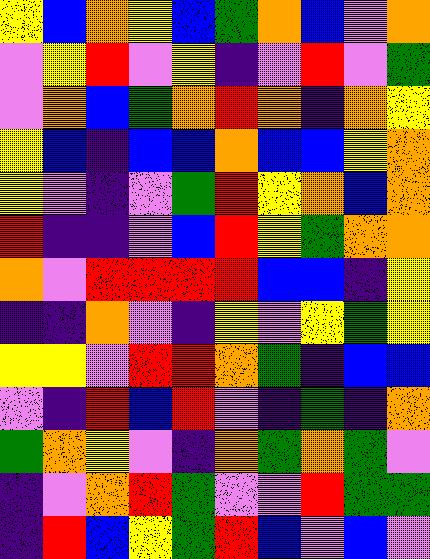[["yellow", "blue", "orange", "yellow", "blue", "green", "orange", "blue", "violet", "orange"], ["violet", "yellow", "red", "violet", "yellow", "indigo", "violet", "red", "violet", "green"], ["violet", "orange", "blue", "green", "orange", "red", "orange", "indigo", "orange", "yellow"], ["yellow", "blue", "indigo", "blue", "blue", "orange", "blue", "blue", "yellow", "orange"], ["yellow", "violet", "indigo", "violet", "green", "red", "yellow", "orange", "blue", "orange"], ["red", "indigo", "indigo", "violet", "blue", "red", "yellow", "green", "orange", "orange"], ["orange", "violet", "red", "red", "red", "red", "blue", "blue", "indigo", "yellow"], ["indigo", "indigo", "orange", "violet", "indigo", "yellow", "violet", "yellow", "green", "yellow"], ["yellow", "yellow", "violet", "red", "red", "orange", "green", "indigo", "blue", "blue"], ["violet", "indigo", "red", "blue", "red", "violet", "indigo", "green", "indigo", "orange"], ["green", "orange", "yellow", "violet", "indigo", "orange", "green", "orange", "green", "violet"], ["indigo", "violet", "orange", "red", "green", "violet", "violet", "red", "green", "green"], ["indigo", "red", "blue", "yellow", "green", "red", "blue", "violet", "blue", "violet"]]